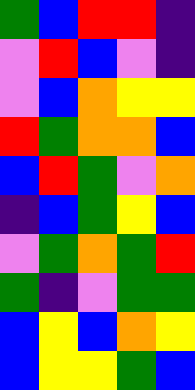[["green", "blue", "red", "red", "indigo"], ["violet", "red", "blue", "violet", "indigo"], ["violet", "blue", "orange", "yellow", "yellow"], ["red", "green", "orange", "orange", "blue"], ["blue", "red", "green", "violet", "orange"], ["indigo", "blue", "green", "yellow", "blue"], ["violet", "green", "orange", "green", "red"], ["green", "indigo", "violet", "green", "green"], ["blue", "yellow", "blue", "orange", "yellow"], ["blue", "yellow", "yellow", "green", "blue"]]